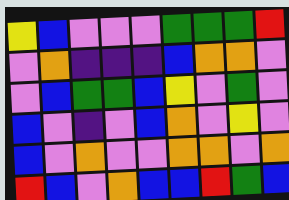[["yellow", "blue", "violet", "violet", "violet", "green", "green", "green", "red"], ["violet", "orange", "indigo", "indigo", "indigo", "blue", "orange", "orange", "violet"], ["violet", "blue", "green", "green", "blue", "yellow", "violet", "green", "violet"], ["blue", "violet", "indigo", "violet", "blue", "orange", "violet", "yellow", "violet"], ["blue", "violet", "orange", "violet", "violet", "orange", "orange", "violet", "orange"], ["red", "blue", "violet", "orange", "blue", "blue", "red", "green", "blue"]]